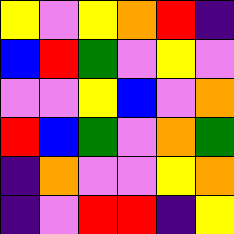[["yellow", "violet", "yellow", "orange", "red", "indigo"], ["blue", "red", "green", "violet", "yellow", "violet"], ["violet", "violet", "yellow", "blue", "violet", "orange"], ["red", "blue", "green", "violet", "orange", "green"], ["indigo", "orange", "violet", "violet", "yellow", "orange"], ["indigo", "violet", "red", "red", "indigo", "yellow"]]